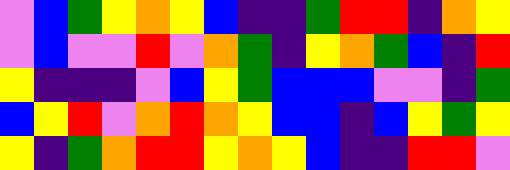[["violet", "blue", "green", "yellow", "orange", "yellow", "blue", "indigo", "indigo", "green", "red", "red", "indigo", "orange", "yellow"], ["violet", "blue", "violet", "violet", "red", "violet", "orange", "green", "indigo", "yellow", "orange", "green", "blue", "indigo", "red"], ["yellow", "indigo", "indigo", "indigo", "violet", "blue", "yellow", "green", "blue", "blue", "blue", "violet", "violet", "indigo", "green"], ["blue", "yellow", "red", "violet", "orange", "red", "orange", "yellow", "blue", "blue", "indigo", "blue", "yellow", "green", "yellow"], ["yellow", "indigo", "green", "orange", "red", "red", "yellow", "orange", "yellow", "blue", "indigo", "indigo", "red", "red", "violet"]]